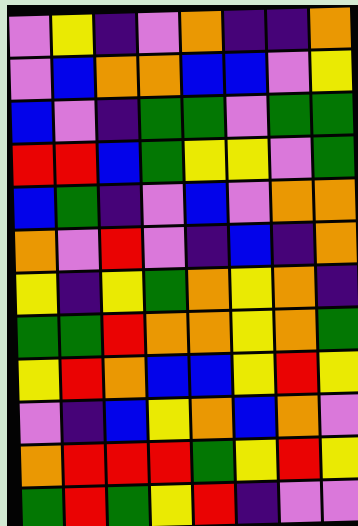[["violet", "yellow", "indigo", "violet", "orange", "indigo", "indigo", "orange"], ["violet", "blue", "orange", "orange", "blue", "blue", "violet", "yellow"], ["blue", "violet", "indigo", "green", "green", "violet", "green", "green"], ["red", "red", "blue", "green", "yellow", "yellow", "violet", "green"], ["blue", "green", "indigo", "violet", "blue", "violet", "orange", "orange"], ["orange", "violet", "red", "violet", "indigo", "blue", "indigo", "orange"], ["yellow", "indigo", "yellow", "green", "orange", "yellow", "orange", "indigo"], ["green", "green", "red", "orange", "orange", "yellow", "orange", "green"], ["yellow", "red", "orange", "blue", "blue", "yellow", "red", "yellow"], ["violet", "indigo", "blue", "yellow", "orange", "blue", "orange", "violet"], ["orange", "red", "red", "red", "green", "yellow", "red", "yellow"], ["green", "red", "green", "yellow", "red", "indigo", "violet", "violet"]]